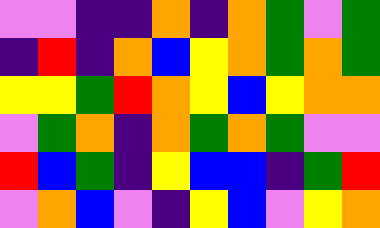[["violet", "violet", "indigo", "indigo", "orange", "indigo", "orange", "green", "violet", "green"], ["indigo", "red", "indigo", "orange", "blue", "yellow", "orange", "green", "orange", "green"], ["yellow", "yellow", "green", "red", "orange", "yellow", "blue", "yellow", "orange", "orange"], ["violet", "green", "orange", "indigo", "orange", "green", "orange", "green", "violet", "violet"], ["red", "blue", "green", "indigo", "yellow", "blue", "blue", "indigo", "green", "red"], ["violet", "orange", "blue", "violet", "indigo", "yellow", "blue", "violet", "yellow", "orange"]]